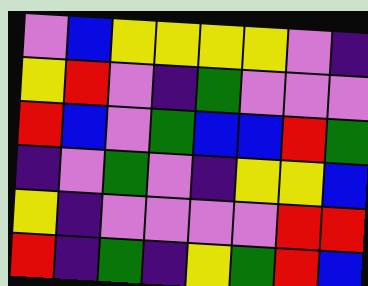[["violet", "blue", "yellow", "yellow", "yellow", "yellow", "violet", "indigo"], ["yellow", "red", "violet", "indigo", "green", "violet", "violet", "violet"], ["red", "blue", "violet", "green", "blue", "blue", "red", "green"], ["indigo", "violet", "green", "violet", "indigo", "yellow", "yellow", "blue"], ["yellow", "indigo", "violet", "violet", "violet", "violet", "red", "red"], ["red", "indigo", "green", "indigo", "yellow", "green", "red", "blue"]]